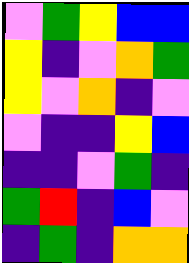[["violet", "green", "yellow", "blue", "blue"], ["yellow", "indigo", "violet", "orange", "green"], ["yellow", "violet", "orange", "indigo", "violet"], ["violet", "indigo", "indigo", "yellow", "blue"], ["indigo", "indigo", "violet", "green", "indigo"], ["green", "red", "indigo", "blue", "violet"], ["indigo", "green", "indigo", "orange", "orange"]]